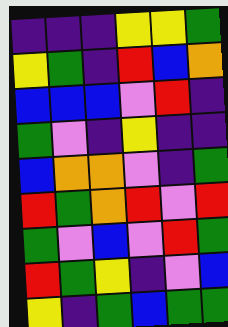[["indigo", "indigo", "indigo", "yellow", "yellow", "green"], ["yellow", "green", "indigo", "red", "blue", "orange"], ["blue", "blue", "blue", "violet", "red", "indigo"], ["green", "violet", "indigo", "yellow", "indigo", "indigo"], ["blue", "orange", "orange", "violet", "indigo", "green"], ["red", "green", "orange", "red", "violet", "red"], ["green", "violet", "blue", "violet", "red", "green"], ["red", "green", "yellow", "indigo", "violet", "blue"], ["yellow", "indigo", "green", "blue", "green", "green"]]